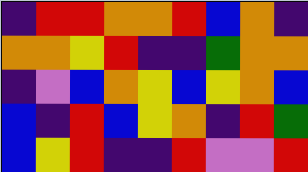[["indigo", "red", "red", "orange", "orange", "red", "blue", "orange", "indigo"], ["orange", "orange", "yellow", "red", "indigo", "indigo", "green", "orange", "orange"], ["indigo", "violet", "blue", "orange", "yellow", "blue", "yellow", "orange", "blue"], ["blue", "indigo", "red", "blue", "yellow", "orange", "indigo", "red", "green"], ["blue", "yellow", "red", "indigo", "indigo", "red", "violet", "violet", "red"]]